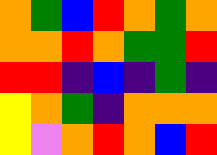[["orange", "green", "blue", "red", "orange", "green", "orange"], ["orange", "orange", "red", "orange", "green", "green", "red"], ["red", "red", "indigo", "blue", "indigo", "green", "indigo"], ["yellow", "orange", "green", "indigo", "orange", "orange", "orange"], ["yellow", "violet", "orange", "red", "orange", "blue", "red"]]